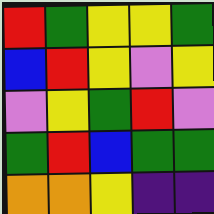[["red", "green", "yellow", "yellow", "green"], ["blue", "red", "yellow", "violet", "yellow"], ["violet", "yellow", "green", "red", "violet"], ["green", "red", "blue", "green", "green"], ["orange", "orange", "yellow", "indigo", "indigo"]]